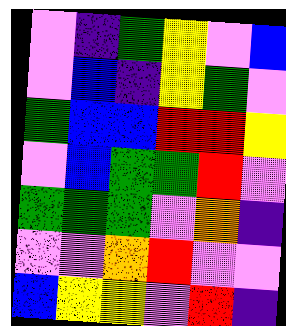[["violet", "indigo", "green", "yellow", "violet", "blue"], ["violet", "blue", "indigo", "yellow", "green", "violet"], ["green", "blue", "blue", "red", "red", "yellow"], ["violet", "blue", "green", "green", "red", "violet"], ["green", "green", "green", "violet", "orange", "indigo"], ["violet", "violet", "orange", "red", "violet", "violet"], ["blue", "yellow", "yellow", "violet", "red", "indigo"]]